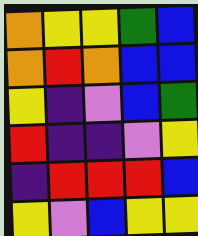[["orange", "yellow", "yellow", "green", "blue"], ["orange", "red", "orange", "blue", "blue"], ["yellow", "indigo", "violet", "blue", "green"], ["red", "indigo", "indigo", "violet", "yellow"], ["indigo", "red", "red", "red", "blue"], ["yellow", "violet", "blue", "yellow", "yellow"]]